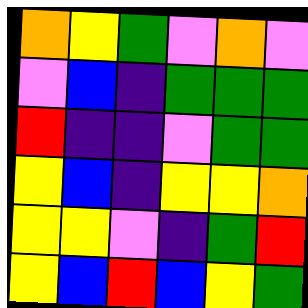[["orange", "yellow", "green", "violet", "orange", "violet"], ["violet", "blue", "indigo", "green", "green", "green"], ["red", "indigo", "indigo", "violet", "green", "green"], ["yellow", "blue", "indigo", "yellow", "yellow", "orange"], ["yellow", "yellow", "violet", "indigo", "green", "red"], ["yellow", "blue", "red", "blue", "yellow", "green"]]